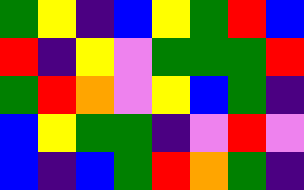[["green", "yellow", "indigo", "blue", "yellow", "green", "red", "blue"], ["red", "indigo", "yellow", "violet", "green", "green", "green", "red"], ["green", "red", "orange", "violet", "yellow", "blue", "green", "indigo"], ["blue", "yellow", "green", "green", "indigo", "violet", "red", "violet"], ["blue", "indigo", "blue", "green", "red", "orange", "green", "indigo"]]